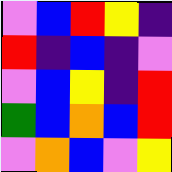[["violet", "blue", "red", "yellow", "indigo"], ["red", "indigo", "blue", "indigo", "violet"], ["violet", "blue", "yellow", "indigo", "red"], ["green", "blue", "orange", "blue", "red"], ["violet", "orange", "blue", "violet", "yellow"]]